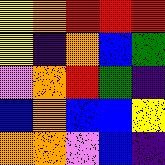[["yellow", "orange", "red", "red", "red"], ["yellow", "indigo", "orange", "blue", "green"], ["violet", "orange", "red", "green", "indigo"], ["blue", "orange", "blue", "blue", "yellow"], ["orange", "orange", "violet", "blue", "indigo"]]